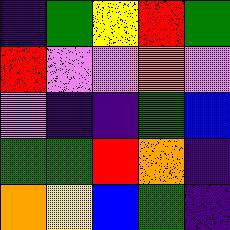[["indigo", "green", "yellow", "red", "green"], ["red", "violet", "violet", "orange", "violet"], ["violet", "indigo", "indigo", "green", "blue"], ["green", "green", "red", "orange", "indigo"], ["orange", "yellow", "blue", "green", "indigo"]]